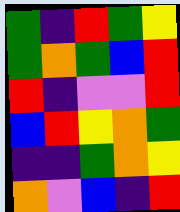[["green", "indigo", "red", "green", "yellow"], ["green", "orange", "green", "blue", "red"], ["red", "indigo", "violet", "violet", "red"], ["blue", "red", "yellow", "orange", "green"], ["indigo", "indigo", "green", "orange", "yellow"], ["orange", "violet", "blue", "indigo", "red"]]